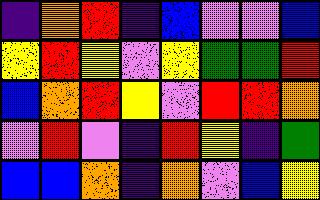[["indigo", "orange", "red", "indigo", "blue", "violet", "violet", "blue"], ["yellow", "red", "yellow", "violet", "yellow", "green", "green", "red"], ["blue", "orange", "red", "yellow", "violet", "red", "red", "orange"], ["violet", "red", "violet", "indigo", "red", "yellow", "indigo", "green"], ["blue", "blue", "orange", "indigo", "orange", "violet", "blue", "yellow"]]